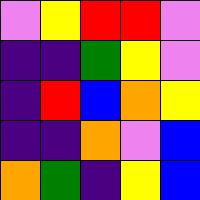[["violet", "yellow", "red", "red", "violet"], ["indigo", "indigo", "green", "yellow", "violet"], ["indigo", "red", "blue", "orange", "yellow"], ["indigo", "indigo", "orange", "violet", "blue"], ["orange", "green", "indigo", "yellow", "blue"]]